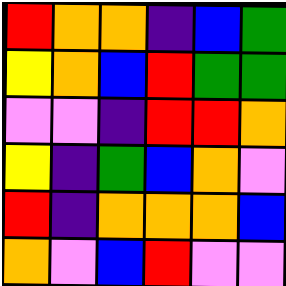[["red", "orange", "orange", "indigo", "blue", "green"], ["yellow", "orange", "blue", "red", "green", "green"], ["violet", "violet", "indigo", "red", "red", "orange"], ["yellow", "indigo", "green", "blue", "orange", "violet"], ["red", "indigo", "orange", "orange", "orange", "blue"], ["orange", "violet", "blue", "red", "violet", "violet"]]